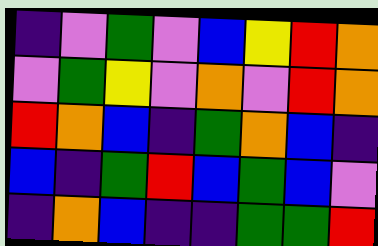[["indigo", "violet", "green", "violet", "blue", "yellow", "red", "orange"], ["violet", "green", "yellow", "violet", "orange", "violet", "red", "orange"], ["red", "orange", "blue", "indigo", "green", "orange", "blue", "indigo"], ["blue", "indigo", "green", "red", "blue", "green", "blue", "violet"], ["indigo", "orange", "blue", "indigo", "indigo", "green", "green", "red"]]